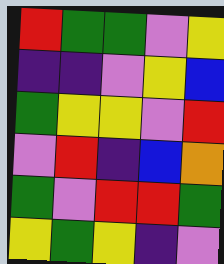[["red", "green", "green", "violet", "yellow"], ["indigo", "indigo", "violet", "yellow", "blue"], ["green", "yellow", "yellow", "violet", "red"], ["violet", "red", "indigo", "blue", "orange"], ["green", "violet", "red", "red", "green"], ["yellow", "green", "yellow", "indigo", "violet"]]